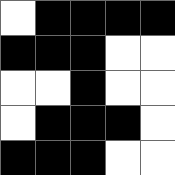[["white", "black", "black", "black", "black"], ["black", "black", "black", "white", "white"], ["white", "white", "black", "white", "white"], ["white", "black", "black", "black", "white"], ["black", "black", "black", "white", "white"]]